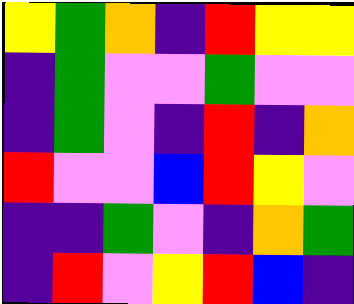[["yellow", "green", "orange", "indigo", "red", "yellow", "yellow"], ["indigo", "green", "violet", "violet", "green", "violet", "violet"], ["indigo", "green", "violet", "indigo", "red", "indigo", "orange"], ["red", "violet", "violet", "blue", "red", "yellow", "violet"], ["indigo", "indigo", "green", "violet", "indigo", "orange", "green"], ["indigo", "red", "violet", "yellow", "red", "blue", "indigo"]]